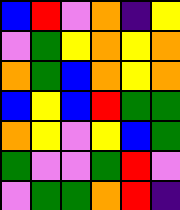[["blue", "red", "violet", "orange", "indigo", "yellow"], ["violet", "green", "yellow", "orange", "yellow", "orange"], ["orange", "green", "blue", "orange", "yellow", "orange"], ["blue", "yellow", "blue", "red", "green", "green"], ["orange", "yellow", "violet", "yellow", "blue", "green"], ["green", "violet", "violet", "green", "red", "violet"], ["violet", "green", "green", "orange", "red", "indigo"]]